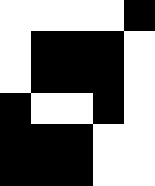[["white", "white", "white", "white", "black"], ["white", "black", "black", "black", "white"], ["white", "black", "black", "black", "white"], ["black", "white", "white", "black", "white"], ["black", "black", "black", "white", "white"], ["black", "black", "black", "white", "white"]]